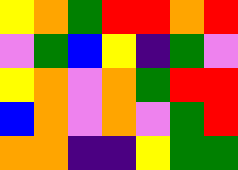[["yellow", "orange", "green", "red", "red", "orange", "red"], ["violet", "green", "blue", "yellow", "indigo", "green", "violet"], ["yellow", "orange", "violet", "orange", "green", "red", "red"], ["blue", "orange", "violet", "orange", "violet", "green", "red"], ["orange", "orange", "indigo", "indigo", "yellow", "green", "green"]]